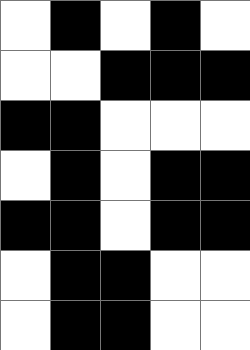[["white", "black", "white", "black", "white"], ["white", "white", "black", "black", "black"], ["black", "black", "white", "white", "white"], ["white", "black", "white", "black", "black"], ["black", "black", "white", "black", "black"], ["white", "black", "black", "white", "white"], ["white", "black", "black", "white", "white"]]